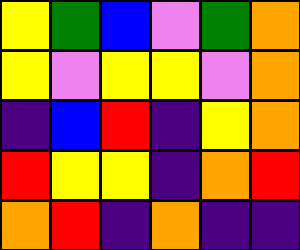[["yellow", "green", "blue", "violet", "green", "orange"], ["yellow", "violet", "yellow", "yellow", "violet", "orange"], ["indigo", "blue", "red", "indigo", "yellow", "orange"], ["red", "yellow", "yellow", "indigo", "orange", "red"], ["orange", "red", "indigo", "orange", "indigo", "indigo"]]